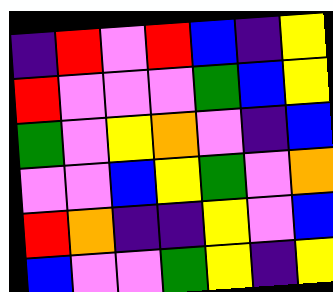[["indigo", "red", "violet", "red", "blue", "indigo", "yellow"], ["red", "violet", "violet", "violet", "green", "blue", "yellow"], ["green", "violet", "yellow", "orange", "violet", "indigo", "blue"], ["violet", "violet", "blue", "yellow", "green", "violet", "orange"], ["red", "orange", "indigo", "indigo", "yellow", "violet", "blue"], ["blue", "violet", "violet", "green", "yellow", "indigo", "yellow"]]